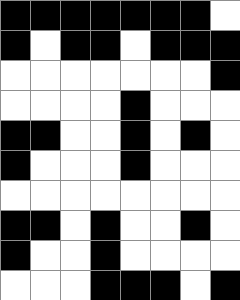[["black", "black", "black", "black", "black", "black", "black", "white"], ["black", "white", "black", "black", "white", "black", "black", "black"], ["white", "white", "white", "white", "white", "white", "white", "black"], ["white", "white", "white", "white", "black", "white", "white", "white"], ["black", "black", "white", "white", "black", "white", "black", "white"], ["black", "white", "white", "white", "black", "white", "white", "white"], ["white", "white", "white", "white", "white", "white", "white", "white"], ["black", "black", "white", "black", "white", "white", "black", "white"], ["black", "white", "white", "black", "white", "white", "white", "white"], ["white", "white", "white", "black", "black", "black", "white", "black"]]